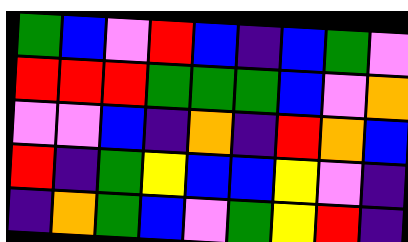[["green", "blue", "violet", "red", "blue", "indigo", "blue", "green", "violet"], ["red", "red", "red", "green", "green", "green", "blue", "violet", "orange"], ["violet", "violet", "blue", "indigo", "orange", "indigo", "red", "orange", "blue"], ["red", "indigo", "green", "yellow", "blue", "blue", "yellow", "violet", "indigo"], ["indigo", "orange", "green", "blue", "violet", "green", "yellow", "red", "indigo"]]